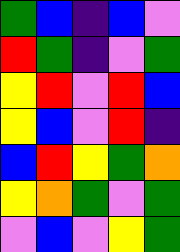[["green", "blue", "indigo", "blue", "violet"], ["red", "green", "indigo", "violet", "green"], ["yellow", "red", "violet", "red", "blue"], ["yellow", "blue", "violet", "red", "indigo"], ["blue", "red", "yellow", "green", "orange"], ["yellow", "orange", "green", "violet", "green"], ["violet", "blue", "violet", "yellow", "green"]]